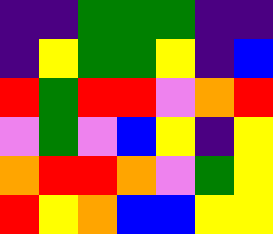[["indigo", "indigo", "green", "green", "green", "indigo", "indigo"], ["indigo", "yellow", "green", "green", "yellow", "indigo", "blue"], ["red", "green", "red", "red", "violet", "orange", "red"], ["violet", "green", "violet", "blue", "yellow", "indigo", "yellow"], ["orange", "red", "red", "orange", "violet", "green", "yellow"], ["red", "yellow", "orange", "blue", "blue", "yellow", "yellow"]]